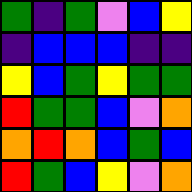[["green", "indigo", "green", "violet", "blue", "yellow"], ["indigo", "blue", "blue", "blue", "indigo", "indigo"], ["yellow", "blue", "green", "yellow", "green", "green"], ["red", "green", "green", "blue", "violet", "orange"], ["orange", "red", "orange", "blue", "green", "blue"], ["red", "green", "blue", "yellow", "violet", "orange"]]